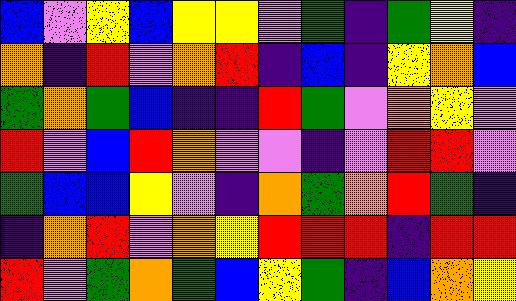[["blue", "violet", "yellow", "blue", "yellow", "yellow", "violet", "green", "indigo", "green", "yellow", "indigo"], ["orange", "indigo", "red", "violet", "orange", "red", "indigo", "blue", "indigo", "yellow", "orange", "blue"], ["green", "orange", "green", "blue", "indigo", "indigo", "red", "green", "violet", "orange", "yellow", "violet"], ["red", "violet", "blue", "red", "orange", "violet", "violet", "indigo", "violet", "red", "red", "violet"], ["green", "blue", "blue", "yellow", "violet", "indigo", "orange", "green", "orange", "red", "green", "indigo"], ["indigo", "orange", "red", "violet", "orange", "yellow", "red", "red", "red", "indigo", "red", "red"], ["red", "violet", "green", "orange", "green", "blue", "yellow", "green", "indigo", "blue", "orange", "yellow"]]